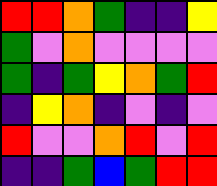[["red", "red", "orange", "green", "indigo", "indigo", "yellow"], ["green", "violet", "orange", "violet", "violet", "violet", "violet"], ["green", "indigo", "green", "yellow", "orange", "green", "red"], ["indigo", "yellow", "orange", "indigo", "violet", "indigo", "violet"], ["red", "violet", "violet", "orange", "red", "violet", "red"], ["indigo", "indigo", "green", "blue", "green", "red", "red"]]